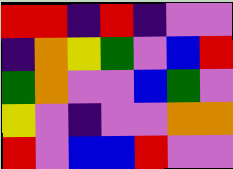[["red", "red", "indigo", "red", "indigo", "violet", "violet"], ["indigo", "orange", "yellow", "green", "violet", "blue", "red"], ["green", "orange", "violet", "violet", "blue", "green", "violet"], ["yellow", "violet", "indigo", "violet", "violet", "orange", "orange"], ["red", "violet", "blue", "blue", "red", "violet", "violet"]]